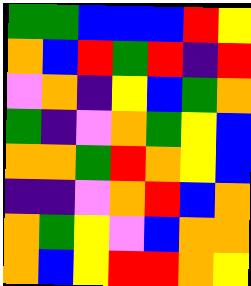[["green", "green", "blue", "blue", "blue", "red", "yellow"], ["orange", "blue", "red", "green", "red", "indigo", "red"], ["violet", "orange", "indigo", "yellow", "blue", "green", "orange"], ["green", "indigo", "violet", "orange", "green", "yellow", "blue"], ["orange", "orange", "green", "red", "orange", "yellow", "blue"], ["indigo", "indigo", "violet", "orange", "red", "blue", "orange"], ["orange", "green", "yellow", "violet", "blue", "orange", "orange"], ["orange", "blue", "yellow", "red", "red", "orange", "yellow"]]